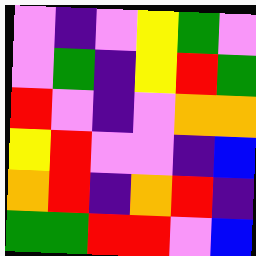[["violet", "indigo", "violet", "yellow", "green", "violet"], ["violet", "green", "indigo", "yellow", "red", "green"], ["red", "violet", "indigo", "violet", "orange", "orange"], ["yellow", "red", "violet", "violet", "indigo", "blue"], ["orange", "red", "indigo", "orange", "red", "indigo"], ["green", "green", "red", "red", "violet", "blue"]]